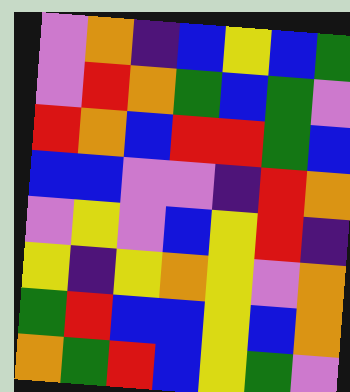[["violet", "orange", "indigo", "blue", "yellow", "blue", "green"], ["violet", "red", "orange", "green", "blue", "green", "violet"], ["red", "orange", "blue", "red", "red", "green", "blue"], ["blue", "blue", "violet", "violet", "indigo", "red", "orange"], ["violet", "yellow", "violet", "blue", "yellow", "red", "indigo"], ["yellow", "indigo", "yellow", "orange", "yellow", "violet", "orange"], ["green", "red", "blue", "blue", "yellow", "blue", "orange"], ["orange", "green", "red", "blue", "yellow", "green", "violet"]]